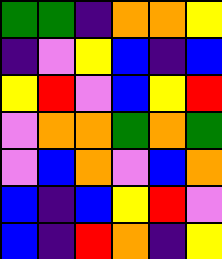[["green", "green", "indigo", "orange", "orange", "yellow"], ["indigo", "violet", "yellow", "blue", "indigo", "blue"], ["yellow", "red", "violet", "blue", "yellow", "red"], ["violet", "orange", "orange", "green", "orange", "green"], ["violet", "blue", "orange", "violet", "blue", "orange"], ["blue", "indigo", "blue", "yellow", "red", "violet"], ["blue", "indigo", "red", "orange", "indigo", "yellow"]]